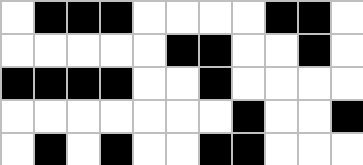[["white", "black", "black", "black", "white", "white", "white", "white", "black", "black", "white"], ["white", "white", "white", "white", "white", "black", "black", "white", "white", "black", "white"], ["black", "black", "black", "black", "white", "white", "black", "white", "white", "white", "white"], ["white", "white", "white", "white", "white", "white", "white", "black", "white", "white", "black"], ["white", "black", "white", "black", "white", "white", "black", "black", "white", "white", "white"]]